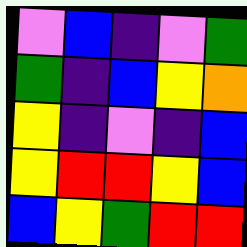[["violet", "blue", "indigo", "violet", "green"], ["green", "indigo", "blue", "yellow", "orange"], ["yellow", "indigo", "violet", "indigo", "blue"], ["yellow", "red", "red", "yellow", "blue"], ["blue", "yellow", "green", "red", "red"]]